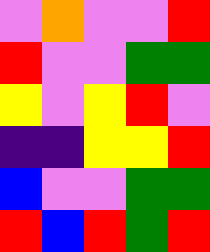[["violet", "orange", "violet", "violet", "red"], ["red", "violet", "violet", "green", "green"], ["yellow", "violet", "yellow", "red", "violet"], ["indigo", "indigo", "yellow", "yellow", "red"], ["blue", "violet", "violet", "green", "green"], ["red", "blue", "red", "green", "red"]]